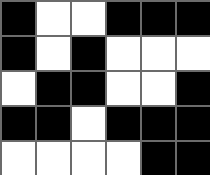[["black", "white", "white", "black", "black", "black"], ["black", "white", "black", "white", "white", "white"], ["white", "black", "black", "white", "white", "black"], ["black", "black", "white", "black", "black", "black"], ["white", "white", "white", "white", "black", "black"]]